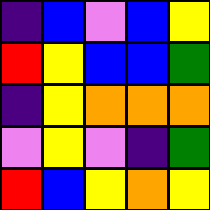[["indigo", "blue", "violet", "blue", "yellow"], ["red", "yellow", "blue", "blue", "green"], ["indigo", "yellow", "orange", "orange", "orange"], ["violet", "yellow", "violet", "indigo", "green"], ["red", "blue", "yellow", "orange", "yellow"]]